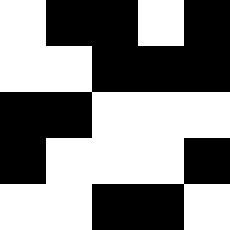[["white", "black", "black", "white", "black"], ["white", "white", "black", "black", "black"], ["black", "black", "white", "white", "white"], ["black", "white", "white", "white", "black"], ["white", "white", "black", "black", "white"]]